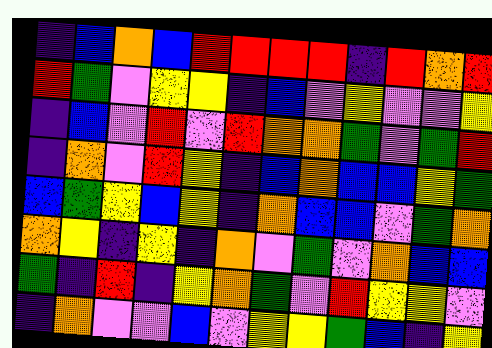[["indigo", "blue", "orange", "blue", "red", "red", "red", "red", "indigo", "red", "orange", "red"], ["red", "green", "violet", "yellow", "yellow", "indigo", "blue", "violet", "yellow", "violet", "violet", "yellow"], ["indigo", "blue", "violet", "red", "violet", "red", "orange", "orange", "green", "violet", "green", "red"], ["indigo", "orange", "violet", "red", "yellow", "indigo", "blue", "orange", "blue", "blue", "yellow", "green"], ["blue", "green", "yellow", "blue", "yellow", "indigo", "orange", "blue", "blue", "violet", "green", "orange"], ["orange", "yellow", "indigo", "yellow", "indigo", "orange", "violet", "green", "violet", "orange", "blue", "blue"], ["green", "indigo", "red", "indigo", "yellow", "orange", "green", "violet", "red", "yellow", "yellow", "violet"], ["indigo", "orange", "violet", "violet", "blue", "violet", "yellow", "yellow", "green", "blue", "indigo", "yellow"]]